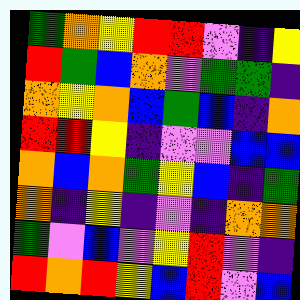[["green", "orange", "yellow", "red", "red", "violet", "indigo", "yellow"], ["red", "green", "blue", "orange", "violet", "green", "green", "indigo"], ["orange", "yellow", "orange", "blue", "green", "blue", "indigo", "orange"], ["red", "red", "yellow", "indigo", "violet", "violet", "blue", "blue"], ["orange", "blue", "orange", "green", "yellow", "blue", "indigo", "green"], ["orange", "indigo", "yellow", "indigo", "violet", "indigo", "orange", "orange"], ["green", "violet", "blue", "violet", "yellow", "red", "violet", "indigo"], ["red", "orange", "red", "yellow", "blue", "red", "violet", "blue"]]